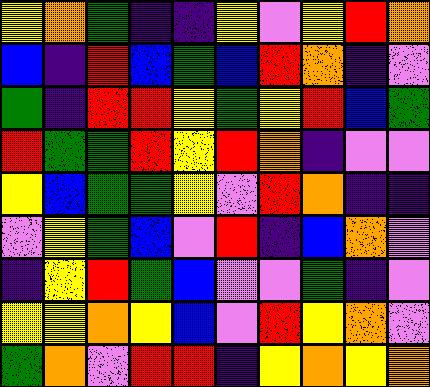[["yellow", "orange", "green", "indigo", "indigo", "yellow", "violet", "yellow", "red", "orange"], ["blue", "indigo", "red", "blue", "green", "blue", "red", "orange", "indigo", "violet"], ["green", "indigo", "red", "red", "yellow", "green", "yellow", "red", "blue", "green"], ["red", "green", "green", "red", "yellow", "red", "orange", "indigo", "violet", "violet"], ["yellow", "blue", "green", "green", "yellow", "violet", "red", "orange", "indigo", "indigo"], ["violet", "yellow", "green", "blue", "violet", "red", "indigo", "blue", "orange", "violet"], ["indigo", "yellow", "red", "green", "blue", "violet", "violet", "green", "indigo", "violet"], ["yellow", "yellow", "orange", "yellow", "blue", "violet", "red", "yellow", "orange", "violet"], ["green", "orange", "violet", "red", "red", "indigo", "yellow", "orange", "yellow", "orange"]]